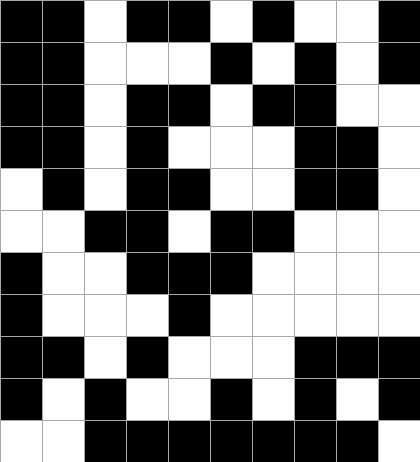[["black", "black", "white", "black", "black", "white", "black", "white", "white", "black"], ["black", "black", "white", "white", "white", "black", "white", "black", "white", "black"], ["black", "black", "white", "black", "black", "white", "black", "black", "white", "white"], ["black", "black", "white", "black", "white", "white", "white", "black", "black", "white"], ["white", "black", "white", "black", "black", "white", "white", "black", "black", "white"], ["white", "white", "black", "black", "white", "black", "black", "white", "white", "white"], ["black", "white", "white", "black", "black", "black", "white", "white", "white", "white"], ["black", "white", "white", "white", "black", "white", "white", "white", "white", "white"], ["black", "black", "white", "black", "white", "white", "white", "black", "black", "black"], ["black", "white", "black", "white", "white", "black", "white", "black", "white", "black"], ["white", "white", "black", "black", "black", "black", "black", "black", "black", "white"]]